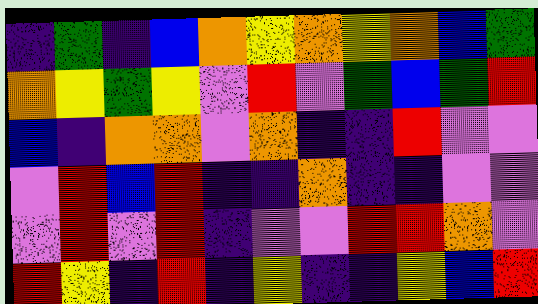[["indigo", "green", "indigo", "blue", "orange", "yellow", "orange", "yellow", "orange", "blue", "green"], ["orange", "yellow", "green", "yellow", "violet", "red", "violet", "green", "blue", "green", "red"], ["blue", "indigo", "orange", "orange", "violet", "orange", "indigo", "indigo", "red", "violet", "violet"], ["violet", "red", "blue", "red", "indigo", "indigo", "orange", "indigo", "indigo", "violet", "violet"], ["violet", "red", "violet", "red", "indigo", "violet", "violet", "red", "red", "orange", "violet"], ["red", "yellow", "indigo", "red", "indigo", "yellow", "indigo", "indigo", "yellow", "blue", "red"]]